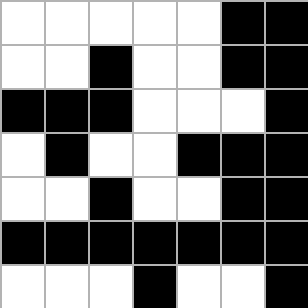[["white", "white", "white", "white", "white", "black", "black"], ["white", "white", "black", "white", "white", "black", "black"], ["black", "black", "black", "white", "white", "white", "black"], ["white", "black", "white", "white", "black", "black", "black"], ["white", "white", "black", "white", "white", "black", "black"], ["black", "black", "black", "black", "black", "black", "black"], ["white", "white", "white", "black", "white", "white", "black"]]